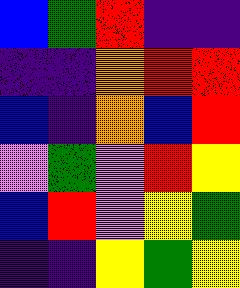[["blue", "green", "red", "indigo", "indigo"], ["indigo", "indigo", "orange", "red", "red"], ["blue", "indigo", "orange", "blue", "red"], ["violet", "green", "violet", "red", "yellow"], ["blue", "red", "violet", "yellow", "green"], ["indigo", "indigo", "yellow", "green", "yellow"]]